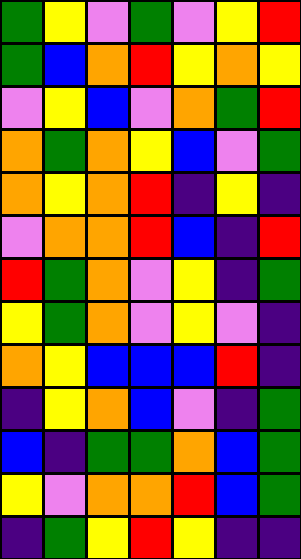[["green", "yellow", "violet", "green", "violet", "yellow", "red"], ["green", "blue", "orange", "red", "yellow", "orange", "yellow"], ["violet", "yellow", "blue", "violet", "orange", "green", "red"], ["orange", "green", "orange", "yellow", "blue", "violet", "green"], ["orange", "yellow", "orange", "red", "indigo", "yellow", "indigo"], ["violet", "orange", "orange", "red", "blue", "indigo", "red"], ["red", "green", "orange", "violet", "yellow", "indigo", "green"], ["yellow", "green", "orange", "violet", "yellow", "violet", "indigo"], ["orange", "yellow", "blue", "blue", "blue", "red", "indigo"], ["indigo", "yellow", "orange", "blue", "violet", "indigo", "green"], ["blue", "indigo", "green", "green", "orange", "blue", "green"], ["yellow", "violet", "orange", "orange", "red", "blue", "green"], ["indigo", "green", "yellow", "red", "yellow", "indigo", "indigo"]]